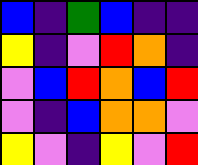[["blue", "indigo", "green", "blue", "indigo", "indigo"], ["yellow", "indigo", "violet", "red", "orange", "indigo"], ["violet", "blue", "red", "orange", "blue", "red"], ["violet", "indigo", "blue", "orange", "orange", "violet"], ["yellow", "violet", "indigo", "yellow", "violet", "red"]]